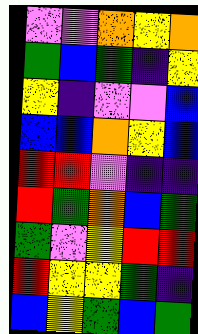[["violet", "violet", "orange", "yellow", "orange"], ["green", "blue", "green", "indigo", "yellow"], ["yellow", "indigo", "violet", "violet", "blue"], ["blue", "blue", "orange", "yellow", "blue"], ["red", "red", "violet", "indigo", "indigo"], ["red", "green", "orange", "blue", "green"], ["green", "violet", "yellow", "red", "red"], ["red", "yellow", "yellow", "green", "indigo"], ["blue", "yellow", "green", "blue", "green"]]